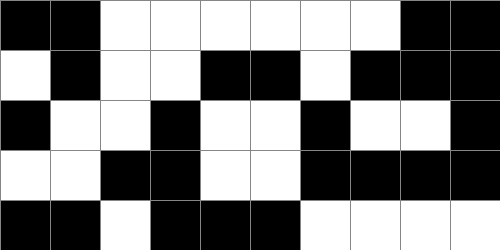[["black", "black", "white", "white", "white", "white", "white", "white", "black", "black"], ["white", "black", "white", "white", "black", "black", "white", "black", "black", "black"], ["black", "white", "white", "black", "white", "white", "black", "white", "white", "black"], ["white", "white", "black", "black", "white", "white", "black", "black", "black", "black"], ["black", "black", "white", "black", "black", "black", "white", "white", "white", "white"]]